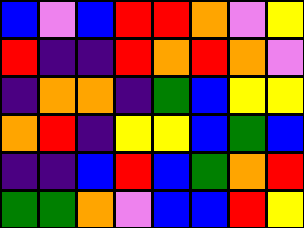[["blue", "violet", "blue", "red", "red", "orange", "violet", "yellow"], ["red", "indigo", "indigo", "red", "orange", "red", "orange", "violet"], ["indigo", "orange", "orange", "indigo", "green", "blue", "yellow", "yellow"], ["orange", "red", "indigo", "yellow", "yellow", "blue", "green", "blue"], ["indigo", "indigo", "blue", "red", "blue", "green", "orange", "red"], ["green", "green", "orange", "violet", "blue", "blue", "red", "yellow"]]